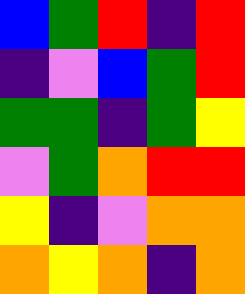[["blue", "green", "red", "indigo", "red"], ["indigo", "violet", "blue", "green", "red"], ["green", "green", "indigo", "green", "yellow"], ["violet", "green", "orange", "red", "red"], ["yellow", "indigo", "violet", "orange", "orange"], ["orange", "yellow", "orange", "indigo", "orange"]]